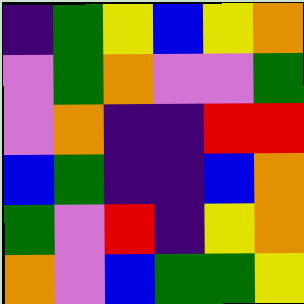[["indigo", "green", "yellow", "blue", "yellow", "orange"], ["violet", "green", "orange", "violet", "violet", "green"], ["violet", "orange", "indigo", "indigo", "red", "red"], ["blue", "green", "indigo", "indigo", "blue", "orange"], ["green", "violet", "red", "indigo", "yellow", "orange"], ["orange", "violet", "blue", "green", "green", "yellow"]]